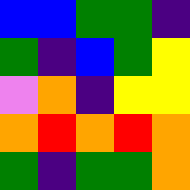[["blue", "blue", "green", "green", "indigo"], ["green", "indigo", "blue", "green", "yellow"], ["violet", "orange", "indigo", "yellow", "yellow"], ["orange", "red", "orange", "red", "orange"], ["green", "indigo", "green", "green", "orange"]]